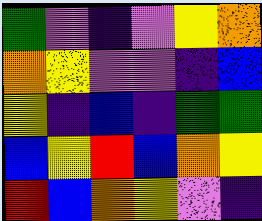[["green", "violet", "indigo", "violet", "yellow", "orange"], ["orange", "yellow", "violet", "violet", "indigo", "blue"], ["yellow", "indigo", "blue", "indigo", "green", "green"], ["blue", "yellow", "red", "blue", "orange", "yellow"], ["red", "blue", "orange", "yellow", "violet", "indigo"]]